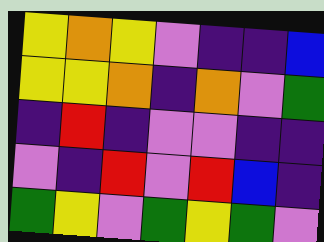[["yellow", "orange", "yellow", "violet", "indigo", "indigo", "blue"], ["yellow", "yellow", "orange", "indigo", "orange", "violet", "green"], ["indigo", "red", "indigo", "violet", "violet", "indigo", "indigo"], ["violet", "indigo", "red", "violet", "red", "blue", "indigo"], ["green", "yellow", "violet", "green", "yellow", "green", "violet"]]